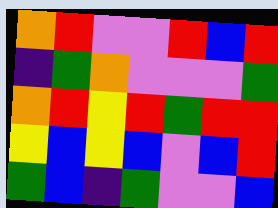[["orange", "red", "violet", "violet", "red", "blue", "red"], ["indigo", "green", "orange", "violet", "violet", "violet", "green"], ["orange", "red", "yellow", "red", "green", "red", "red"], ["yellow", "blue", "yellow", "blue", "violet", "blue", "red"], ["green", "blue", "indigo", "green", "violet", "violet", "blue"]]